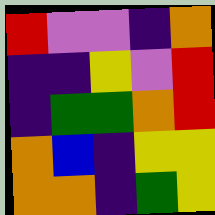[["red", "violet", "violet", "indigo", "orange"], ["indigo", "indigo", "yellow", "violet", "red"], ["indigo", "green", "green", "orange", "red"], ["orange", "blue", "indigo", "yellow", "yellow"], ["orange", "orange", "indigo", "green", "yellow"]]